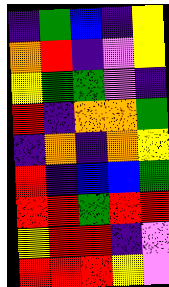[["indigo", "green", "blue", "indigo", "yellow"], ["orange", "red", "indigo", "violet", "yellow"], ["yellow", "green", "green", "violet", "indigo"], ["red", "indigo", "orange", "orange", "green"], ["indigo", "orange", "indigo", "orange", "yellow"], ["red", "indigo", "blue", "blue", "green"], ["red", "red", "green", "red", "red"], ["yellow", "red", "red", "indigo", "violet"], ["red", "red", "red", "yellow", "violet"]]